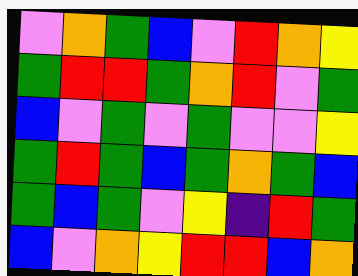[["violet", "orange", "green", "blue", "violet", "red", "orange", "yellow"], ["green", "red", "red", "green", "orange", "red", "violet", "green"], ["blue", "violet", "green", "violet", "green", "violet", "violet", "yellow"], ["green", "red", "green", "blue", "green", "orange", "green", "blue"], ["green", "blue", "green", "violet", "yellow", "indigo", "red", "green"], ["blue", "violet", "orange", "yellow", "red", "red", "blue", "orange"]]